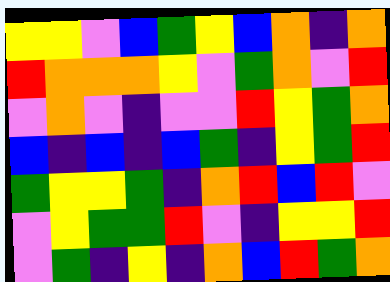[["yellow", "yellow", "violet", "blue", "green", "yellow", "blue", "orange", "indigo", "orange"], ["red", "orange", "orange", "orange", "yellow", "violet", "green", "orange", "violet", "red"], ["violet", "orange", "violet", "indigo", "violet", "violet", "red", "yellow", "green", "orange"], ["blue", "indigo", "blue", "indigo", "blue", "green", "indigo", "yellow", "green", "red"], ["green", "yellow", "yellow", "green", "indigo", "orange", "red", "blue", "red", "violet"], ["violet", "yellow", "green", "green", "red", "violet", "indigo", "yellow", "yellow", "red"], ["violet", "green", "indigo", "yellow", "indigo", "orange", "blue", "red", "green", "orange"]]